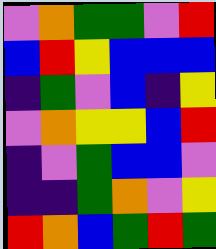[["violet", "orange", "green", "green", "violet", "red"], ["blue", "red", "yellow", "blue", "blue", "blue"], ["indigo", "green", "violet", "blue", "indigo", "yellow"], ["violet", "orange", "yellow", "yellow", "blue", "red"], ["indigo", "violet", "green", "blue", "blue", "violet"], ["indigo", "indigo", "green", "orange", "violet", "yellow"], ["red", "orange", "blue", "green", "red", "green"]]